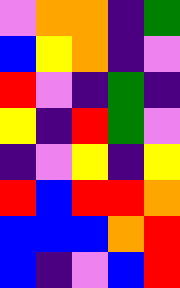[["violet", "orange", "orange", "indigo", "green"], ["blue", "yellow", "orange", "indigo", "violet"], ["red", "violet", "indigo", "green", "indigo"], ["yellow", "indigo", "red", "green", "violet"], ["indigo", "violet", "yellow", "indigo", "yellow"], ["red", "blue", "red", "red", "orange"], ["blue", "blue", "blue", "orange", "red"], ["blue", "indigo", "violet", "blue", "red"]]